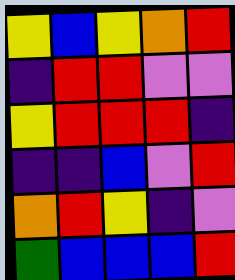[["yellow", "blue", "yellow", "orange", "red"], ["indigo", "red", "red", "violet", "violet"], ["yellow", "red", "red", "red", "indigo"], ["indigo", "indigo", "blue", "violet", "red"], ["orange", "red", "yellow", "indigo", "violet"], ["green", "blue", "blue", "blue", "red"]]